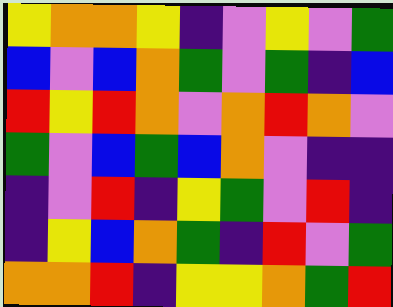[["yellow", "orange", "orange", "yellow", "indigo", "violet", "yellow", "violet", "green"], ["blue", "violet", "blue", "orange", "green", "violet", "green", "indigo", "blue"], ["red", "yellow", "red", "orange", "violet", "orange", "red", "orange", "violet"], ["green", "violet", "blue", "green", "blue", "orange", "violet", "indigo", "indigo"], ["indigo", "violet", "red", "indigo", "yellow", "green", "violet", "red", "indigo"], ["indigo", "yellow", "blue", "orange", "green", "indigo", "red", "violet", "green"], ["orange", "orange", "red", "indigo", "yellow", "yellow", "orange", "green", "red"]]